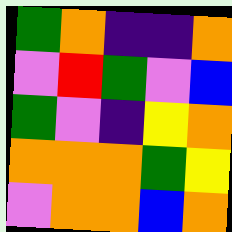[["green", "orange", "indigo", "indigo", "orange"], ["violet", "red", "green", "violet", "blue"], ["green", "violet", "indigo", "yellow", "orange"], ["orange", "orange", "orange", "green", "yellow"], ["violet", "orange", "orange", "blue", "orange"]]